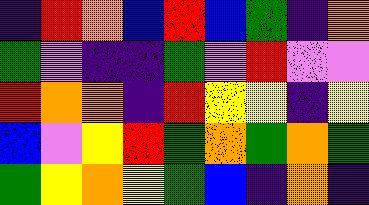[["indigo", "red", "orange", "blue", "red", "blue", "green", "indigo", "orange"], ["green", "violet", "indigo", "indigo", "green", "violet", "red", "violet", "violet"], ["red", "orange", "orange", "indigo", "red", "yellow", "yellow", "indigo", "yellow"], ["blue", "violet", "yellow", "red", "green", "orange", "green", "orange", "green"], ["green", "yellow", "orange", "yellow", "green", "blue", "indigo", "orange", "indigo"]]